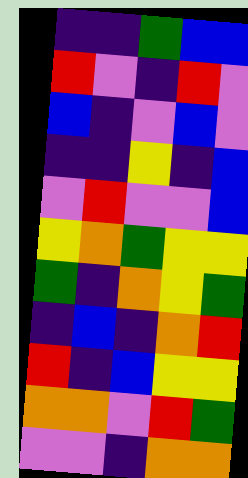[["indigo", "indigo", "green", "blue", "blue"], ["red", "violet", "indigo", "red", "violet"], ["blue", "indigo", "violet", "blue", "violet"], ["indigo", "indigo", "yellow", "indigo", "blue"], ["violet", "red", "violet", "violet", "blue"], ["yellow", "orange", "green", "yellow", "yellow"], ["green", "indigo", "orange", "yellow", "green"], ["indigo", "blue", "indigo", "orange", "red"], ["red", "indigo", "blue", "yellow", "yellow"], ["orange", "orange", "violet", "red", "green"], ["violet", "violet", "indigo", "orange", "orange"]]